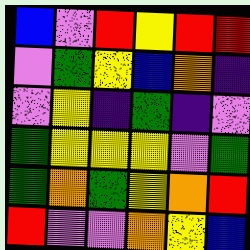[["blue", "violet", "red", "yellow", "red", "red"], ["violet", "green", "yellow", "blue", "orange", "indigo"], ["violet", "yellow", "indigo", "green", "indigo", "violet"], ["green", "yellow", "yellow", "yellow", "violet", "green"], ["green", "orange", "green", "yellow", "orange", "red"], ["red", "violet", "violet", "orange", "yellow", "blue"]]